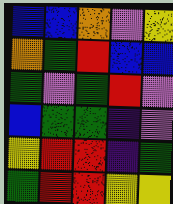[["blue", "blue", "orange", "violet", "yellow"], ["orange", "green", "red", "blue", "blue"], ["green", "violet", "green", "red", "violet"], ["blue", "green", "green", "indigo", "violet"], ["yellow", "red", "red", "indigo", "green"], ["green", "red", "red", "yellow", "yellow"]]